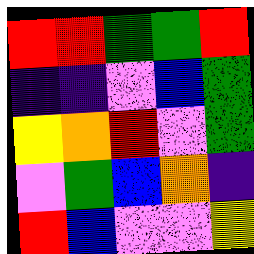[["red", "red", "green", "green", "red"], ["indigo", "indigo", "violet", "blue", "green"], ["yellow", "orange", "red", "violet", "green"], ["violet", "green", "blue", "orange", "indigo"], ["red", "blue", "violet", "violet", "yellow"]]